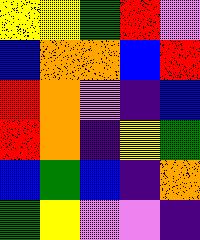[["yellow", "yellow", "green", "red", "violet"], ["blue", "orange", "orange", "blue", "red"], ["red", "orange", "violet", "indigo", "blue"], ["red", "orange", "indigo", "yellow", "green"], ["blue", "green", "blue", "indigo", "orange"], ["green", "yellow", "violet", "violet", "indigo"]]